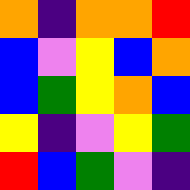[["orange", "indigo", "orange", "orange", "red"], ["blue", "violet", "yellow", "blue", "orange"], ["blue", "green", "yellow", "orange", "blue"], ["yellow", "indigo", "violet", "yellow", "green"], ["red", "blue", "green", "violet", "indigo"]]